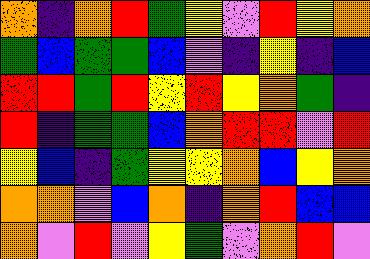[["orange", "indigo", "orange", "red", "green", "yellow", "violet", "red", "yellow", "orange"], ["green", "blue", "green", "green", "blue", "violet", "indigo", "yellow", "indigo", "blue"], ["red", "red", "green", "red", "yellow", "red", "yellow", "orange", "green", "indigo"], ["red", "indigo", "green", "green", "blue", "orange", "red", "red", "violet", "red"], ["yellow", "blue", "indigo", "green", "yellow", "yellow", "orange", "blue", "yellow", "orange"], ["orange", "orange", "violet", "blue", "orange", "indigo", "orange", "red", "blue", "blue"], ["orange", "violet", "red", "violet", "yellow", "green", "violet", "orange", "red", "violet"]]